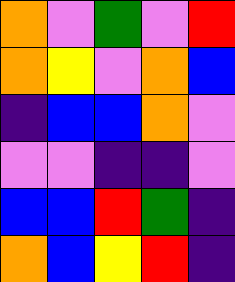[["orange", "violet", "green", "violet", "red"], ["orange", "yellow", "violet", "orange", "blue"], ["indigo", "blue", "blue", "orange", "violet"], ["violet", "violet", "indigo", "indigo", "violet"], ["blue", "blue", "red", "green", "indigo"], ["orange", "blue", "yellow", "red", "indigo"]]